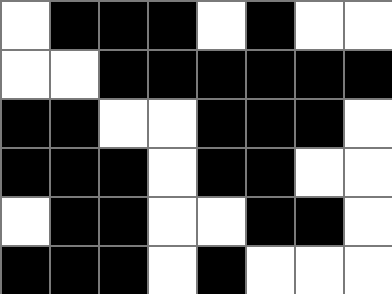[["white", "black", "black", "black", "white", "black", "white", "white"], ["white", "white", "black", "black", "black", "black", "black", "black"], ["black", "black", "white", "white", "black", "black", "black", "white"], ["black", "black", "black", "white", "black", "black", "white", "white"], ["white", "black", "black", "white", "white", "black", "black", "white"], ["black", "black", "black", "white", "black", "white", "white", "white"]]